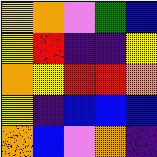[["yellow", "orange", "violet", "green", "blue"], ["yellow", "red", "indigo", "indigo", "yellow"], ["orange", "yellow", "red", "red", "orange"], ["yellow", "indigo", "blue", "blue", "blue"], ["orange", "blue", "violet", "orange", "indigo"]]